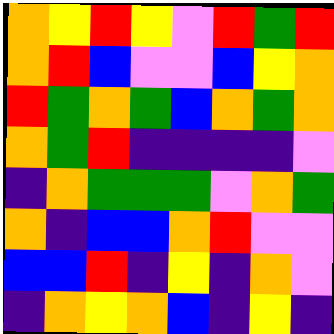[["orange", "yellow", "red", "yellow", "violet", "red", "green", "red"], ["orange", "red", "blue", "violet", "violet", "blue", "yellow", "orange"], ["red", "green", "orange", "green", "blue", "orange", "green", "orange"], ["orange", "green", "red", "indigo", "indigo", "indigo", "indigo", "violet"], ["indigo", "orange", "green", "green", "green", "violet", "orange", "green"], ["orange", "indigo", "blue", "blue", "orange", "red", "violet", "violet"], ["blue", "blue", "red", "indigo", "yellow", "indigo", "orange", "violet"], ["indigo", "orange", "yellow", "orange", "blue", "indigo", "yellow", "indigo"]]